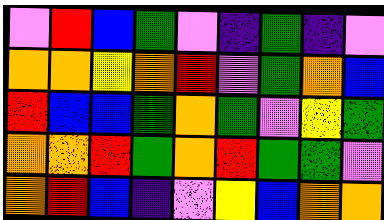[["violet", "red", "blue", "green", "violet", "indigo", "green", "indigo", "violet"], ["orange", "orange", "yellow", "orange", "red", "violet", "green", "orange", "blue"], ["red", "blue", "blue", "green", "orange", "green", "violet", "yellow", "green"], ["orange", "orange", "red", "green", "orange", "red", "green", "green", "violet"], ["orange", "red", "blue", "indigo", "violet", "yellow", "blue", "orange", "orange"]]